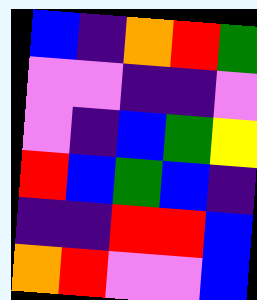[["blue", "indigo", "orange", "red", "green"], ["violet", "violet", "indigo", "indigo", "violet"], ["violet", "indigo", "blue", "green", "yellow"], ["red", "blue", "green", "blue", "indigo"], ["indigo", "indigo", "red", "red", "blue"], ["orange", "red", "violet", "violet", "blue"]]